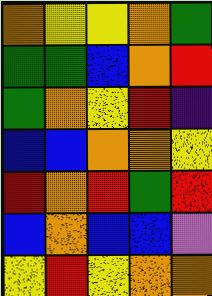[["orange", "yellow", "yellow", "orange", "green"], ["green", "green", "blue", "orange", "red"], ["green", "orange", "yellow", "red", "indigo"], ["blue", "blue", "orange", "orange", "yellow"], ["red", "orange", "red", "green", "red"], ["blue", "orange", "blue", "blue", "violet"], ["yellow", "red", "yellow", "orange", "orange"]]